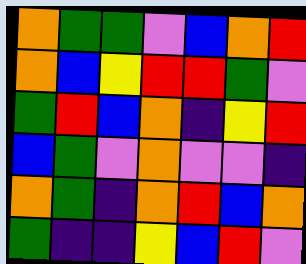[["orange", "green", "green", "violet", "blue", "orange", "red"], ["orange", "blue", "yellow", "red", "red", "green", "violet"], ["green", "red", "blue", "orange", "indigo", "yellow", "red"], ["blue", "green", "violet", "orange", "violet", "violet", "indigo"], ["orange", "green", "indigo", "orange", "red", "blue", "orange"], ["green", "indigo", "indigo", "yellow", "blue", "red", "violet"]]